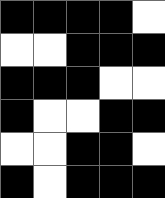[["black", "black", "black", "black", "white"], ["white", "white", "black", "black", "black"], ["black", "black", "black", "white", "white"], ["black", "white", "white", "black", "black"], ["white", "white", "black", "black", "white"], ["black", "white", "black", "black", "black"]]